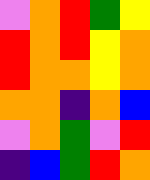[["violet", "orange", "red", "green", "yellow"], ["red", "orange", "red", "yellow", "orange"], ["red", "orange", "orange", "yellow", "orange"], ["orange", "orange", "indigo", "orange", "blue"], ["violet", "orange", "green", "violet", "red"], ["indigo", "blue", "green", "red", "orange"]]